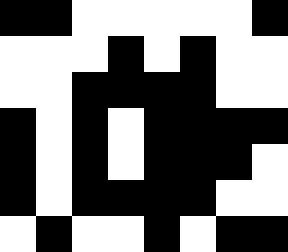[["black", "black", "white", "white", "white", "white", "white", "black"], ["white", "white", "white", "black", "white", "black", "white", "white"], ["white", "white", "black", "black", "black", "black", "white", "white"], ["black", "white", "black", "white", "black", "black", "black", "black"], ["black", "white", "black", "white", "black", "black", "black", "white"], ["black", "white", "black", "black", "black", "black", "white", "white"], ["white", "black", "white", "white", "black", "white", "black", "black"]]